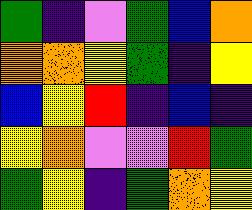[["green", "indigo", "violet", "green", "blue", "orange"], ["orange", "orange", "yellow", "green", "indigo", "yellow"], ["blue", "yellow", "red", "indigo", "blue", "indigo"], ["yellow", "orange", "violet", "violet", "red", "green"], ["green", "yellow", "indigo", "green", "orange", "yellow"]]